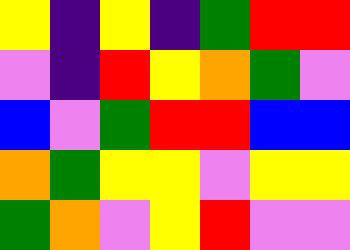[["yellow", "indigo", "yellow", "indigo", "green", "red", "red"], ["violet", "indigo", "red", "yellow", "orange", "green", "violet"], ["blue", "violet", "green", "red", "red", "blue", "blue"], ["orange", "green", "yellow", "yellow", "violet", "yellow", "yellow"], ["green", "orange", "violet", "yellow", "red", "violet", "violet"]]